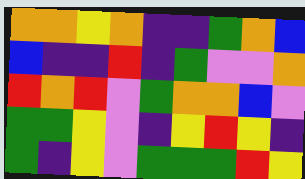[["orange", "orange", "yellow", "orange", "indigo", "indigo", "green", "orange", "blue"], ["blue", "indigo", "indigo", "red", "indigo", "green", "violet", "violet", "orange"], ["red", "orange", "red", "violet", "green", "orange", "orange", "blue", "violet"], ["green", "green", "yellow", "violet", "indigo", "yellow", "red", "yellow", "indigo"], ["green", "indigo", "yellow", "violet", "green", "green", "green", "red", "yellow"]]